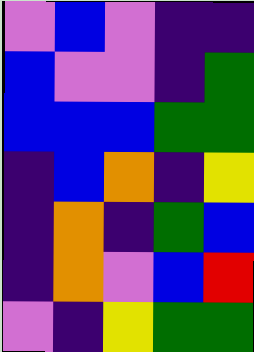[["violet", "blue", "violet", "indigo", "indigo"], ["blue", "violet", "violet", "indigo", "green"], ["blue", "blue", "blue", "green", "green"], ["indigo", "blue", "orange", "indigo", "yellow"], ["indigo", "orange", "indigo", "green", "blue"], ["indigo", "orange", "violet", "blue", "red"], ["violet", "indigo", "yellow", "green", "green"]]